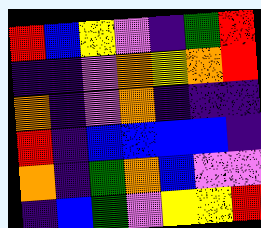[["red", "blue", "yellow", "violet", "indigo", "green", "red"], ["indigo", "indigo", "violet", "orange", "yellow", "orange", "red"], ["orange", "indigo", "violet", "orange", "indigo", "indigo", "indigo"], ["red", "indigo", "blue", "blue", "blue", "blue", "indigo"], ["orange", "indigo", "green", "orange", "blue", "violet", "violet"], ["indigo", "blue", "green", "violet", "yellow", "yellow", "red"]]